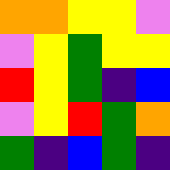[["orange", "orange", "yellow", "yellow", "violet"], ["violet", "yellow", "green", "yellow", "yellow"], ["red", "yellow", "green", "indigo", "blue"], ["violet", "yellow", "red", "green", "orange"], ["green", "indigo", "blue", "green", "indigo"]]